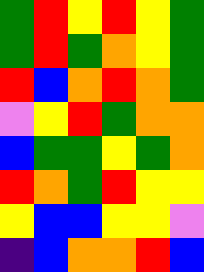[["green", "red", "yellow", "red", "yellow", "green"], ["green", "red", "green", "orange", "yellow", "green"], ["red", "blue", "orange", "red", "orange", "green"], ["violet", "yellow", "red", "green", "orange", "orange"], ["blue", "green", "green", "yellow", "green", "orange"], ["red", "orange", "green", "red", "yellow", "yellow"], ["yellow", "blue", "blue", "yellow", "yellow", "violet"], ["indigo", "blue", "orange", "orange", "red", "blue"]]